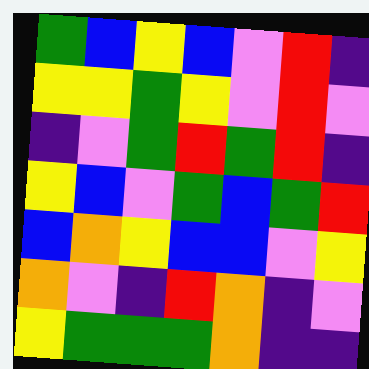[["green", "blue", "yellow", "blue", "violet", "red", "indigo"], ["yellow", "yellow", "green", "yellow", "violet", "red", "violet"], ["indigo", "violet", "green", "red", "green", "red", "indigo"], ["yellow", "blue", "violet", "green", "blue", "green", "red"], ["blue", "orange", "yellow", "blue", "blue", "violet", "yellow"], ["orange", "violet", "indigo", "red", "orange", "indigo", "violet"], ["yellow", "green", "green", "green", "orange", "indigo", "indigo"]]